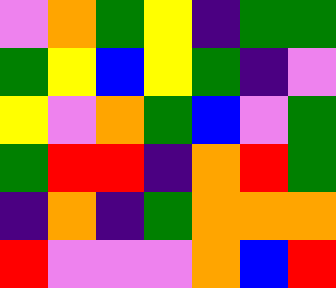[["violet", "orange", "green", "yellow", "indigo", "green", "green"], ["green", "yellow", "blue", "yellow", "green", "indigo", "violet"], ["yellow", "violet", "orange", "green", "blue", "violet", "green"], ["green", "red", "red", "indigo", "orange", "red", "green"], ["indigo", "orange", "indigo", "green", "orange", "orange", "orange"], ["red", "violet", "violet", "violet", "orange", "blue", "red"]]